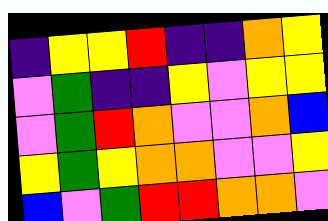[["indigo", "yellow", "yellow", "red", "indigo", "indigo", "orange", "yellow"], ["violet", "green", "indigo", "indigo", "yellow", "violet", "yellow", "yellow"], ["violet", "green", "red", "orange", "violet", "violet", "orange", "blue"], ["yellow", "green", "yellow", "orange", "orange", "violet", "violet", "yellow"], ["blue", "violet", "green", "red", "red", "orange", "orange", "violet"]]